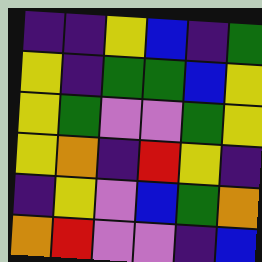[["indigo", "indigo", "yellow", "blue", "indigo", "green"], ["yellow", "indigo", "green", "green", "blue", "yellow"], ["yellow", "green", "violet", "violet", "green", "yellow"], ["yellow", "orange", "indigo", "red", "yellow", "indigo"], ["indigo", "yellow", "violet", "blue", "green", "orange"], ["orange", "red", "violet", "violet", "indigo", "blue"]]